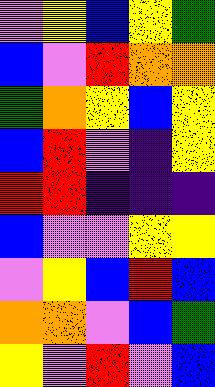[["violet", "yellow", "blue", "yellow", "green"], ["blue", "violet", "red", "orange", "orange"], ["green", "orange", "yellow", "blue", "yellow"], ["blue", "red", "violet", "indigo", "yellow"], ["red", "red", "indigo", "indigo", "indigo"], ["blue", "violet", "violet", "yellow", "yellow"], ["violet", "yellow", "blue", "red", "blue"], ["orange", "orange", "violet", "blue", "green"], ["yellow", "violet", "red", "violet", "blue"]]